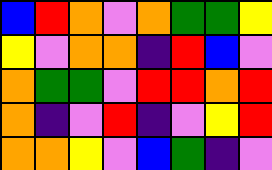[["blue", "red", "orange", "violet", "orange", "green", "green", "yellow"], ["yellow", "violet", "orange", "orange", "indigo", "red", "blue", "violet"], ["orange", "green", "green", "violet", "red", "red", "orange", "red"], ["orange", "indigo", "violet", "red", "indigo", "violet", "yellow", "red"], ["orange", "orange", "yellow", "violet", "blue", "green", "indigo", "violet"]]